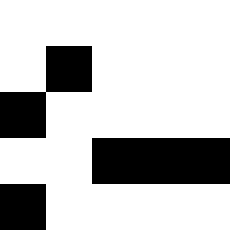[["white", "white", "white", "white", "white"], ["white", "black", "white", "white", "white"], ["black", "white", "white", "white", "white"], ["white", "white", "black", "black", "black"], ["black", "white", "white", "white", "white"]]